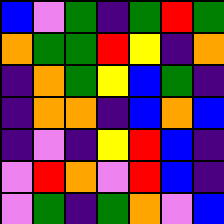[["blue", "violet", "green", "indigo", "green", "red", "green"], ["orange", "green", "green", "red", "yellow", "indigo", "orange"], ["indigo", "orange", "green", "yellow", "blue", "green", "indigo"], ["indigo", "orange", "orange", "indigo", "blue", "orange", "blue"], ["indigo", "violet", "indigo", "yellow", "red", "blue", "indigo"], ["violet", "red", "orange", "violet", "red", "blue", "indigo"], ["violet", "green", "indigo", "green", "orange", "violet", "blue"]]